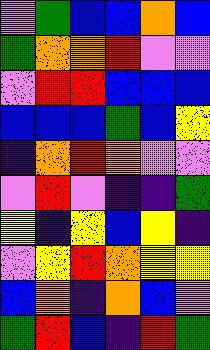[["violet", "green", "blue", "blue", "orange", "blue"], ["green", "orange", "orange", "red", "violet", "violet"], ["violet", "red", "red", "blue", "blue", "blue"], ["blue", "blue", "blue", "green", "blue", "yellow"], ["indigo", "orange", "red", "orange", "violet", "violet"], ["violet", "red", "violet", "indigo", "indigo", "green"], ["yellow", "indigo", "yellow", "blue", "yellow", "indigo"], ["violet", "yellow", "red", "orange", "yellow", "yellow"], ["blue", "orange", "indigo", "orange", "blue", "violet"], ["green", "red", "blue", "indigo", "red", "green"]]